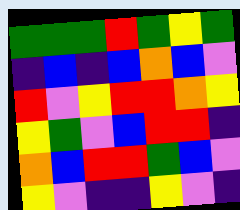[["green", "green", "green", "red", "green", "yellow", "green"], ["indigo", "blue", "indigo", "blue", "orange", "blue", "violet"], ["red", "violet", "yellow", "red", "red", "orange", "yellow"], ["yellow", "green", "violet", "blue", "red", "red", "indigo"], ["orange", "blue", "red", "red", "green", "blue", "violet"], ["yellow", "violet", "indigo", "indigo", "yellow", "violet", "indigo"]]